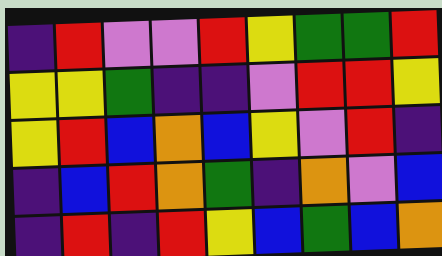[["indigo", "red", "violet", "violet", "red", "yellow", "green", "green", "red"], ["yellow", "yellow", "green", "indigo", "indigo", "violet", "red", "red", "yellow"], ["yellow", "red", "blue", "orange", "blue", "yellow", "violet", "red", "indigo"], ["indigo", "blue", "red", "orange", "green", "indigo", "orange", "violet", "blue"], ["indigo", "red", "indigo", "red", "yellow", "blue", "green", "blue", "orange"]]